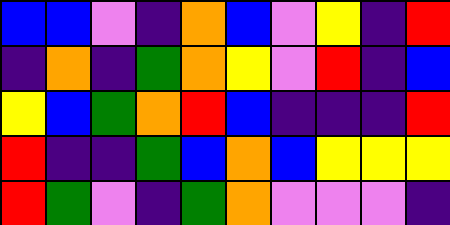[["blue", "blue", "violet", "indigo", "orange", "blue", "violet", "yellow", "indigo", "red"], ["indigo", "orange", "indigo", "green", "orange", "yellow", "violet", "red", "indigo", "blue"], ["yellow", "blue", "green", "orange", "red", "blue", "indigo", "indigo", "indigo", "red"], ["red", "indigo", "indigo", "green", "blue", "orange", "blue", "yellow", "yellow", "yellow"], ["red", "green", "violet", "indigo", "green", "orange", "violet", "violet", "violet", "indigo"]]